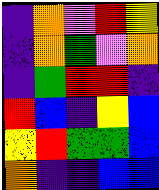[["indigo", "orange", "violet", "red", "yellow"], ["indigo", "orange", "green", "violet", "orange"], ["indigo", "green", "red", "red", "indigo"], ["red", "blue", "indigo", "yellow", "blue"], ["yellow", "red", "green", "green", "blue"], ["orange", "indigo", "indigo", "blue", "blue"]]